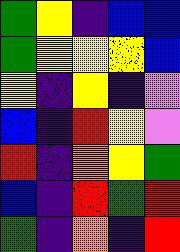[["green", "yellow", "indigo", "blue", "blue"], ["green", "yellow", "yellow", "yellow", "blue"], ["yellow", "indigo", "yellow", "indigo", "violet"], ["blue", "indigo", "red", "yellow", "violet"], ["red", "indigo", "orange", "yellow", "green"], ["blue", "indigo", "red", "green", "red"], ["green", "indigo", "orange", "indigo", "red"]]